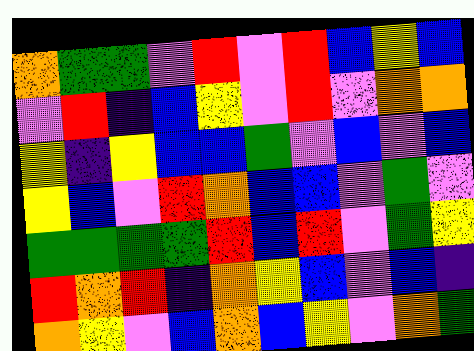[["orange", "green", "green", "violet", "red", "violet", "red", "blue", "yellow", "blue"], ["violet", "red", "indigo", "blue", "yellow", "violet", "red", "violet", "orange", "orange"], ["yellow", "indigo", "yellow", "blue", "blue", "green", "violet", "blue", "violet", "blue"], ["yellow", "blue", "violet", "red", "orange", "blue", "blue", "violet", "green", "violet"], ["green", "green", "green", "green", "red", "blue", "red", "violet", "green", "yellow"], ["red", "orange", "red", "indigo", "orange", "yellow", "blue", "violet", "blue", "indigo"], ["orange", "yellow", "violet", "blue", "orange", "blue", "yellow", "violet", "orange", "green"]]